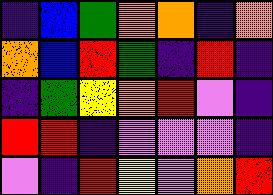[["indigo", "blue", "green", "orange", "orange", "indigo", "orange"], ["orange", "blue", "red", "green", "indigo", "red", "indigo"], ["indigo", "green", "yellow", "orange", "red", "violet", "indigo"], ["red", "red", "indigo", "violet", "violet", "violet", "indigo"], ["violet", "indigo", "red", "yellow", "violet", "orange", "red"]]